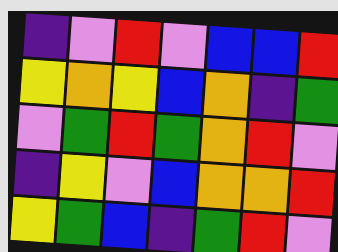[["indigo", "violet", "red", "violet", "blue", "blue", "red"], ["yellow", "orange", "yellow", "blue", "orange", "indigo", "green"], ["violet", "green", "red", "green", "orange", "red", "violet"], ["indigo", "yellow", "violet", "blue", "orange", "orange", "red"], ["yellow", "green", "blue", "indigo", "green", "red", "violet"]]